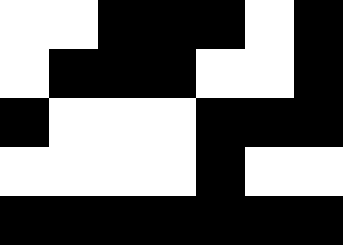[["white", "white", "black", "black", "black", "white", "black"], ["white", "black", "black", "black", "white", "white", "black"], ["black", "white", "white", "white", "black", "black", "black"], ["white", "white", "white", "white", "black", "white", "white"], ["black", "black", "black", "black", "black", "black", "black"]]